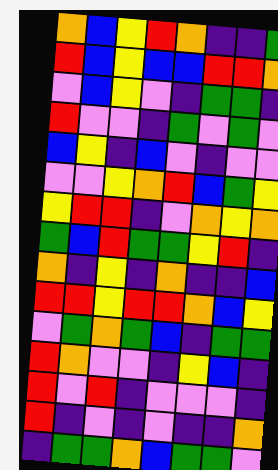[["orange", "blue", "yellow", "red", "orange", "indigo", "indigo", "green"], ["red", "blue", "yellow", "blue", "blue", "red", "red", "orange"], ["violet", "blue", "yellow", "violet", "indigo", "green", "green", "indigo"], ["red", "violet", "violet", "indigo", "green", "violet", "green", "violet"], ["blue", "yellow", "indigo", "blue", "violet", "indigo", "violet", "violet"], ["violet", "violet", "yellow", "orange", "red", "blue", "green", "yellow"], ["yellow", "red", "red", "indigo", "violet", "orange", "yellow", "orange"], ["green", "blue", "red", "green", "green", "yellow", "red", "indigo"], ["orange", "indigo", "yellow", "indigo", "orange", "indigo", "indigo", "blue"], ["red", "red", "yellow", "red", "red", "orange", "blue", "yellow"], ["violet", "green", "orange", "green", "blue", "indigo", "green", "green"], ["red", "orange", "violet", "violet", "indigo", "yellow", "blue", "indigo"], ["red", "violet", "red", "indigo", "violet", "violet", "violet", "indigo"], ["red", "indigo", "violet", "indigo", "violet", "indigo", "indigo", "orange"], ["indigo", "green", "green", "orange", "blue", "green", "green", "violet"]]